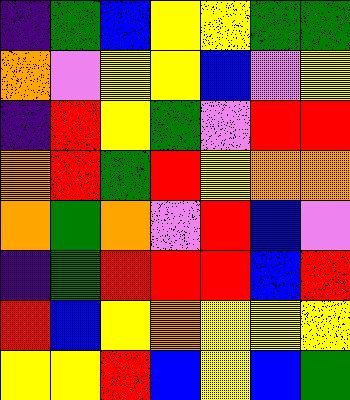[["indigo", "green", "blue", "yellow", "yellow", "green", "green"], ["orange", "violet", "yellow", "yellow", "blue", "violet", "yellow"], ["indigo", "red", "yellow", "green", "violet", "red", "red"], ["orange", "red", "green", "red", "yellow", "orange", "orange"], ["orange", "green", "orange", "violet", "red", "blue", "violet"], ["indigo", "green", "red", "red", "red", "blue", "red"], ["red", "blue", "yellow", "orange", "yellow", "yellow", "yellow"], ["yellow", "yellow", "red", "blue", "yellow", "blue", "green"]]